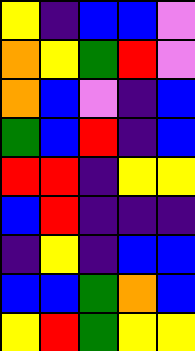[["yellow", "indigo", "blue", "blue", "violet"], ["orange", "yellow", "green", "red", "violet"], ["orange", "blue", "violet", "indigo", "blue"], ["green", "blue", "red", "indigo", "blue"], ["red", "red", "indigo", "yellow", "yellow"], ["blue", "red", "indigo", "indigo", "indigo"], ["indigo", "yellow", "indigo", "blue", "blue"], ["blue", "blue", "green", "orange", "blue"], ["yellow", "red", "green", "yellow", "yellow"]]